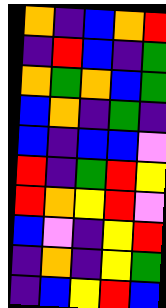[["orange", "indigo", "blue", "orange", "red"], ["indigo", "red", "blue", "indigo", "green"], ["orange", "green", "orange", "blue", "green"], ["blue", "orange", "indigo", "green", "indigo"], ["blue", "indigo", "blue", "blue", "violet"], ["red", "indigo", "green", "red", "yellow"], ["red", "orange", "yellow", "red", "violet"], ["blue", "violet", "indigo", "yellow", "red"], ["indigo", "orange", "indigo", "yellow", "green"], ["indigo", "blue", "yellow", "red", "blue"]]